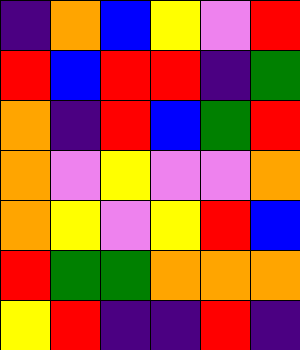[["indigo", "orange", "blue", "yellow", "violet", "red"], ["red", "blue", "red", "red", "indigo", "green"], ["orange", "indigo", "red", "blue", "green", "red"], ["orange", "violet", "yellow", "violet", "violet", "orange"], ["orange", "yellow", "violet", "yellow", "red", "blue"], ["red", "green", "green", "orange", "orange", "orange"], ["yellow", "red", "indigo", "indigo", "red", "indigo"]]